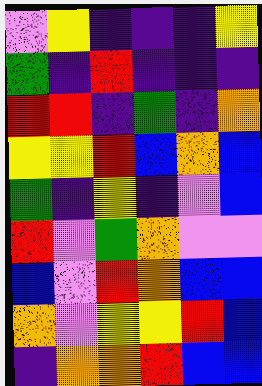[["violet", "yellow", "indigo", "indigo", "indigo", "yellow"], ["green", "indigo", "red", "indigo", "indigo", "indigo"], ["red", "red", "indigo", "green", "indigo", "orange"], ["yellow", "yellow", "red", "blue", "orange", "blue"], ["green", "indigo", "yellow", "indigo", "violet", "blue"], ["red", "violet", "green", "orange", "violet", "violet"], ["blue", "violet", "red", "orange", "blue", "blue"], ["orange", "violet", "yellow", "yellow", "red", "blue"], ["indigo", "orange", "orange", "red", "blue", "blue"]]